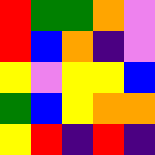[["red", "green", "green", "orange", "violet"], ["red", "blue", "orange", "indigo", "violet"], ["yellow", "violet", "yellow", "yellow", "blue"], ["green", "blue", "yellow", "orange", "orange"], ["yellow", "red", "indigo", "red", "indigo"]]